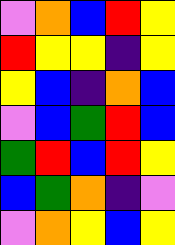[["violet", "orange", "blue", "red", "yellow"], ["red", "yellow", "yellow", "indigo", "yellow"], ["yellow", "blue", "indigo", "orange", "blue"], ["violet", "blue", "green", "red", "blue"], ["green", "red", "blue", "red", "yellow"], ["blue", "green", "orange", "indigo", "violet"], ["violet", "orange", "yellow", "blue", "yellow"]]